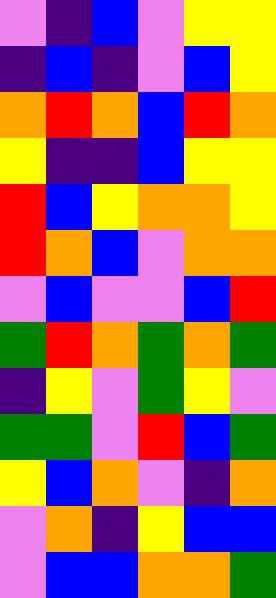[["violet", "indigo", "blue", "violet", "yellow", "yellow"], ["indigo", "blue", "indigo", "violet", "blue", "yellow"], ["orange", "red", "orange", "blue", "red", "orange"], ["yellow", "indigo", "indigo", "blue", "yellow", "yellow"], ["red", "blue", "yellow", "orange", "orange", "yellow"], ["red", "orange", "blue", "violet", "orange", "orange"], ["violet", "blue", "violet", "violet", "blue", "red"], ["green", "red", "orange", "green", "orange", "green"], ["indigo", "yellow", "violet", "green", "yellow", "violet"], ["green", "green", "violet", "red", "blue", "green"], ["yellow", "blue", "orange", "violet", "indigo", "orange"], ["violet", "orange", "indigo", "yellow", "blue", "blue"], ["violet", "blue", "blue", "orange", "orange", "green"]]